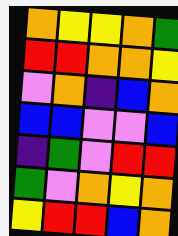[["orange", "yellow", "yellow", "orange", "green"], ["red", "red", "orange", "orange", "yellow"], ["violet", "orange", "indigo", "blue", "orange"], ["blue", "blue", "violet", "violet", "blue"], ["indigo", "green", "violet", "red", "red"], ["green", "violet", "orange", "yellow", "orange"], ["yellow", "red", "red", "blue", "orange"]]